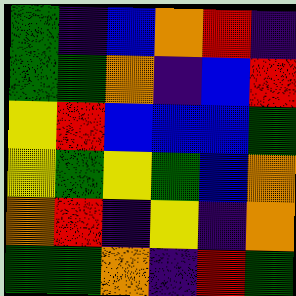[["green", "indigo", "blue", "orange", "red", "indigo"], ["green", "green", "orange", "indigo", "blue", "red"], ["yellow", "red", "blue", "blue", "blue", "green"], ["yellow", "green", "yellow", "green", "blue", "orange"], ["orange", "red", "indigo", "yellow", "indigo", "orange"], ["green", "green", "orange", "indigo", "red", "green"]]